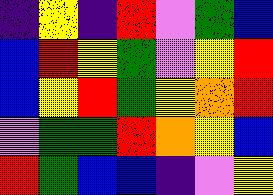[["indigo", "yellow", "indigo", "red", "violet", "green", "blue"], ["blue", "red", "yellow", "green", "violet", "yellow", "red"], ["blue", "yellow", "red", "green", "yellow", "orange", "red"], ["violet", "green", "green", "red", "orange", "yellow", "blue"], ["red", "green", "blue", "blue", "indigo", "violet", "yellow"]]